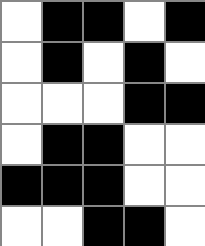[["white", "black", "black", "white", "black"], ["white", "black", "white", "black", "white"], ["white", "white", "white", "black", "black"], ["white", "black", "black", "white", "white"], ["black", "black", "black", "white", "white"], ["white", "white", "black", "black", "white"]]